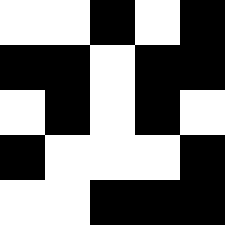[["white", "white", "black", "white", "black"], ["black", "black", "white", "black", "black"], ["white", "black", "white", "black", "white"], ["black", "white", "white", "white", "black"], ["white", "white", "black", "black", "black"]]